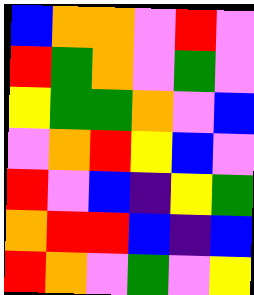[["blue", "orange", "orange", "violet", "red", "violet"], ["red", "green", "orange", "violet", "green", "violet"], ["yellow", "green", "green", "orange", "violet", "blue"], ["violet", "orange", "red", "yellow", "blue", "violet"], ["red", "violet", "blue", "indigo", "yellow", "green"], ["orange", "red", "red", "blue", "indigo", "blue"], ["red", "orange", "violet", "green", "violet", "yellow"]]